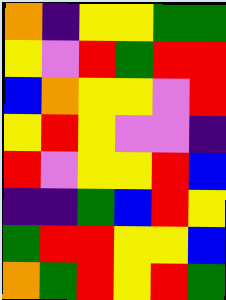[["orange", "indigo", "yellow", "yellow", "green", "green"], ["yellow", "violet", "red", "green", "red", "red"], ["blue", "orange", "yellow", "yellow", "violet", "red"], ["yellow", "red", "yellow", "violet", "violet", "indigo"], ["red", "violet", "yellow", "yellow", "red", "blue"], ["indigo", "indigo", "green", "blue", "red", "yellow"], ["green", "red", "red", "yellow", "yellow", "blue"], ["orange", "green", "red", "yellow", "red", "green"]]